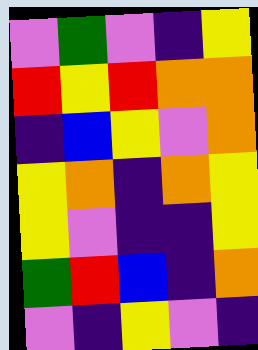[["violet", "green", "violet", "indigo", "yellow"], ["red", "yellow", "red", "orange", "orange"], ["indigo", "blue", "yellow", "violet", "orange"], ["yellow", "orange", "indigo", "orange", "yellow"], ["yellow", "violet", "indigo", "indigo", "yellow"], ["green", "red", "blue", "indigo", "orange"], ["violet", "indigo", "yellow", "violet", "indigo"]]